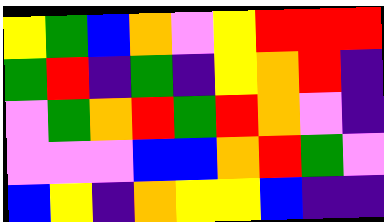[["yellow", "green", "blue", "orange", "violet", "yellow", "red", "red", "red"], ["green", "red", "indigo", "green", "indigo", "yellow", "orange", "red", "indigo"], ["violet", "green", "orange", "red", "green", "red", "orange", "violet", "indigo"], ["violet", "violet", "violet", "blue", "blue", "orange", "red", "green", "violet"], ["blue", "yellow", "indigo", "orange", "yellow", "yellow", "blue", "indigo", "indigo"]]